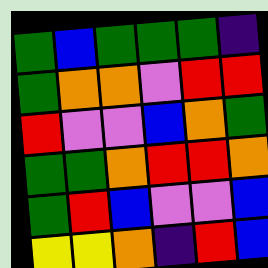[["green", "blue", "green", "green", "green", "indigo"], ["green", "orange", "orange", "violet", "red", "red"], ["red", "violet", "violet", "blue", "orange", "green"], ["green", "green", "orange", "red", "red", "orange"], ["green", "red", "blue", "violet", "violet", "blue"], ["yellow", "yellow", "orange", "indigo", "red", "blue"]]